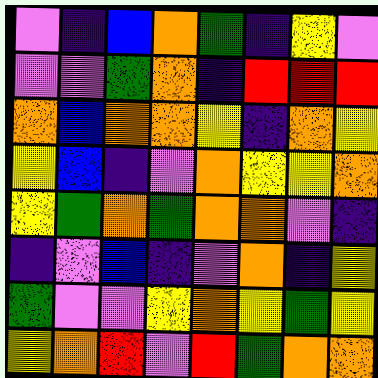[["violet", "indigo", "blue", "orange", "green", "indigo", "yellow", "violet"], ["violet", "violet", "green", "orange", "indigo", "red", "red", "red"], ["orange", "blue", "orange", "orange", "yellow", "indigo", "orange", "yellow"], ["yellow", "blue", "indigo", "violet", "orange", "yellow", "yellow", "orange"], ["yellow", "green", "orange", "green", "orange", "orange", "violet", "indigo"], ["indigo", "violet", "blue", "indigo", "violet", "orange", "indigo", "yellow"], ["green", "violet", "violet", "yellow", "orange", "yellow", "green", "yellow"], ["yellow", "orange", "red", "violet", "red", "green", "orange", "orange"]]